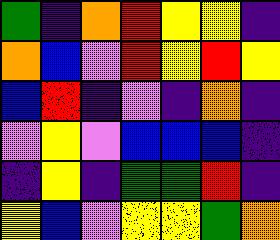[["green", "indigo", "orange", "red", "yellow", "yellow", "indigo"], ["orange", "blue", "violet", "red", "yellow", "red", "yellow"], ["blue", "red", "indigo", "violet", "indigo", "orange", "indigo"], ["violet", "yellow", "violet", "blue", "blue", "blue", "indigo"], ["indigo", "yellow", "indigo", "green", "green", "red", "indigo"], ["yellow", "blue", "violet", "yellow", "yellow", "green", "orange"]]